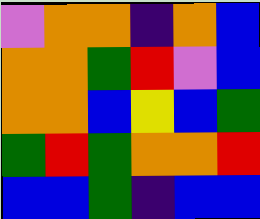[["violet", "orange", "orange", "indigo", "orange", "blue"], ["orange", "orange", "green", "red", "violet", "blue"], ["orange", "orange", "blue", "yellow", "blue", "green"], ["green", "red", "green", "orange", "orange", "red"], ["blue", "blue", "green", "indigo", "blue", "blue"]]